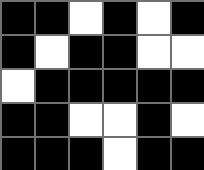[["black", "black", "white", "black", "white", "black"], ["black", "white", "black", "black", "white", "white"], ["white", "black", "black", "black", "black", "black"], ["black", "black", "white", "white", "black", "white"], ["black", "black", "black", "white", "black", "black"]]